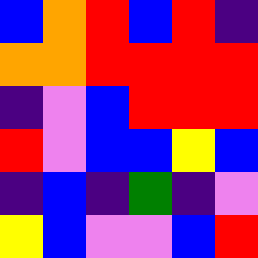[["blue", "orange", "red", "blue", "red", "indigo"], ["orange", "orange", "red", "red", "red", "red"], ["indigo", "violet", "blue", "red", "red", "red"], ["red", "violet", "blue", "blue", "yellow", "blue"], ["indigo", "blue", "indigo", "green", "indigo", "violet"], ["yellow", "blue", "violet", "violet", "blue", "red"]]